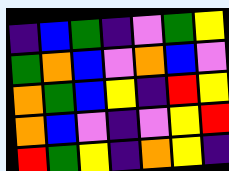[["indigo", "blue", "green", "indigo", "violet", "green", "yellow"], ["green", "orange", "blue", "violet", "orange", "blue", "violet"], ["orange", "green", "blue", "yellow", "indigo", "red", "yellow"], ["orange", "blue", "violet", "indigo", "violet", "yellow", "red"], ["red", "green", "yellow", "indigo", "orange", "yellow", "indigo"]]